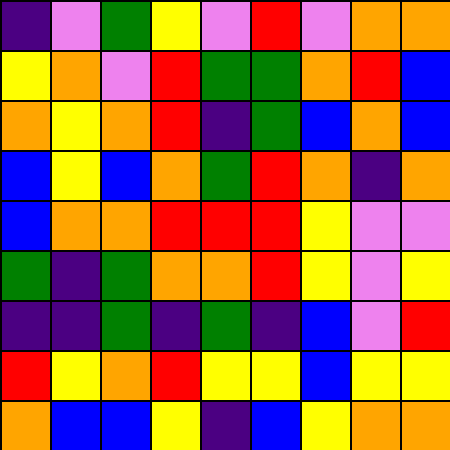[["indigo", "violet", "green", "yellow", "violet", "red", "violet", "orange", "orange"], ["yellow", "orange", "violet", "red", "green", "green", "orange", "red", "blue"], ["orange", "yellow", "orange", "red", "indigo", "green", "blue", "orange", "blue"], ["blue", "yellow", "blue", "orange", "green", "red", "orange", "indigo", "orange"], ["blue", "orange", "orange", "red", "red", "red", "yellow", "violet", "violet"], ["green", "indigo", "green", "orange", "orange", "red", "yellow", "violet", "yellow"], ["indigo", "indigo", "green", "indigo", "green", "indigo", "blue", "violet", "red"], ["red", "yellow", "orange", "red", "yellow", "yellow", "blue", "yellow", "yellow"], ["orange", "blue", "blue", "yellow", "indigo", "blue", "yellow", "orange", "orange"]]